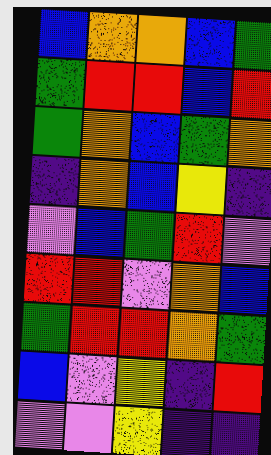[["blue", "orange", "orange", "blue", "green"], ["green", "red", "red", "blue", "red"], ["green", "orange", "blue", "green", "orange"], ["indigo", "orange", "blue", "yellow", "indigo"], ["violet", "blue", "green", "red", "violet"], ["red", "red", "violet", "orange", "blue"], ["green", "red", "red", "orange", "green"], ["blue", "violet", "yellow", "indigo", "red"], ["violet", "violet", "yellow", "indigo", "indigo"]]